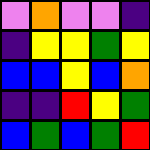[["violet", "orange", "violet", "violet", "indigo"], ["indigo", "yellow", "yellow", "green", "yellow"], ["blue", "blue", "yellow", "blue", "orange"], ["indigo", "indigo", "red", "yellow", "green"], ["blue", "green", "blue", "green", "red"]]